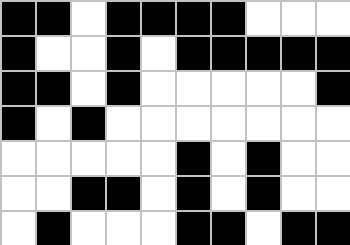[["black", "black", "white", "black", "black", "black", "black", "white", "white", "white"], ["black", "white", "white", "black", "white", "black", "black", "black", "black", "black"], ["black", "black", "white", "black", "white", "white", "white", "white", "white", "black"], ["black", "white", "black", "white", "white", "white", "white", "white", "white", "white"], ["white", "white", "white", "white", "white", "black", "white", "black", "white", "white"], ["white", "white", "black", "black", "white", "black", "white", "black", "white", "white"], ["white", "black", "white", "white", "white", "black", "black", "white", "black", "black"]]